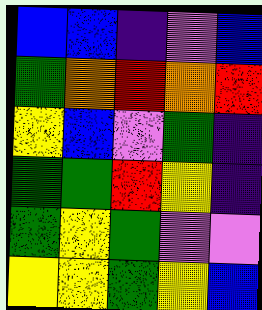[["blue", "blue", "indigo", "violet", "blue"], ["green", "orange", "red", "orange", "red"], ["yellow", "blue", "violet", "green", "indigo"], ["green", "green", "red", "yellow", "indigo"], ["green", "yellow", "green", "violet", "violet"], ["yellow", "yellow", "green", "yellow", "blue"]]